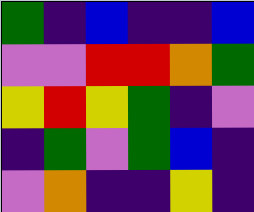[["green", "indigo", "blue", "indigo", "indigo", "blue"], ["violet", "violet", "red", "red", "orange", "green"], ["yellow", "red", "yellow", "green", "indigo", "violet"], ["indigo", "green", "violet", "green", "blue", "indigo"], ["violet", "orange", "indigo", "indigo", "yellow", "indigo"]]